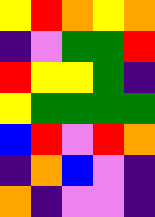[["yellow", "red", "orange", "yellow", "orange"], ["indigo", "violet", "green", "green", "red"], ["red", "yellow", "yellow", "green", "indigo"], ["yellow", "green", "green", "green", "green"], ["blue", "red", "violet", "red", "orange"], ["indigo", "orange", "blue", "violet", "indigo"], ["orange", "indigo", "violet", "violet", "indigo"]]